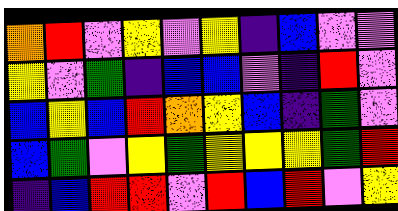[["orange", "red", "violet", "yellow", "violet", "yellow", "indigo", "blue", "violet", "violet"], ["yellow", "violet", "green", "indigo", "blue", "blue", "violet", "indigo", "red", "violet"], ["blue", "yellow", "blue", "red", "orange", "yellow", "blue", "indigo", "green", "violet"], ["blue", "green", "violet", "yellow", "green", "yellow", "yellow", "yellow", "green", "red"], ["indigo", "blue", "red", "red", "violet", "red", "blue", "red", "violet", "yellow"]]